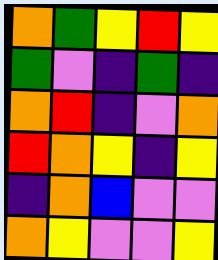[["orange", "green", "yellow", "red", "yellow"], ["green", "violet", "indigo", "green", "indigo"], ["orange", "red", "indigo", "violet", "orange"], ["red", "orange", "yellow", "indigo", "yellow"], ["indigo", "orange", "blue", "violet", "violet"], ["orange", "yellow", "violet", "violet", "yellow"]]